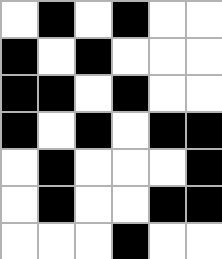[["white", "black", "white", "black", "white", "white"], ["black", "white", "black", "white", "white", "white"], ["black", "black", "white", "black", "white", "white"], ["black", "white", "black", "white", "black", "black"], ["white", "black", "white", "white", "white", "black"], ["white", "black", "white", "white", "black", "black"], ["white", "white", "white", "black", "white", "white"]]